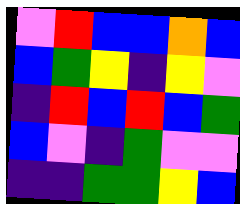[["violet", "red", "blue", "blue", "orange", "blue"], ["blue", "green", "yellow", "indigo", "yellow", "violet"], ["indigo", "red", "blue", "red", "blue", "green"], ["blue", "violet", "indigo", "green", "violet", "violet"], ["indigo", "indigo", "green", "green", "yellow", "blue"]]